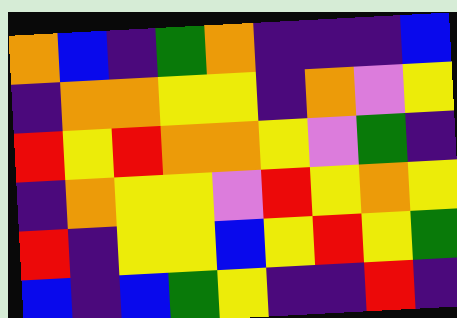[["orange", "blue", "indigo", "green", "orange", "indigo", "indigo", "indigo", "blue"], ["indigo", "orange", "orange", "yellow", "yellow", "indigo", "orange", "violet", "yellow"], ["red", "yellow", "red", "orange", "orange", "yellow", "violet", "green", "indigo"], ["indigo", "orange", "yellow", "yellow", "violet", "red", "yellow", "orange", "yellow"], ["red", "indigo", "yellow", "yellow", "blue", "yellow", "red", "yellow", "green"], ["blue", "indigo", "blue", "green", "yellow", "indigo", "indigo", "red", "indigo"]]